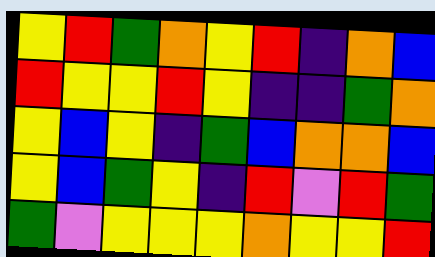[["yellow", "red", "green", "orange", "yellow", "red", "indigo", "orange", "blue"], ["red", "yellow", "yellow", "red", "yellow", "indigo", "indigo", "green", "orange"], ["yellow", "blue", "yellow", "indigo", "green", "blue", "orange", "orange", "blue"], ["yellow", "blue", "green", "yellow", "indigo", "red", "violet", "red", "green"], ["green", "violet", "yellow", "yellow", "yellow", "orange", "yellow", "yellow", "red"]]